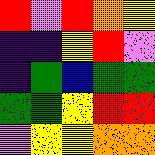[["red", "violet", "red", "orange", "yellow"], ["indigo", "indigo", "yellow", "red", "violet"], ["indigo", "green", "blue", "green", "green"], ["green", "green", "yellow", "red", "red"], ["violet", "yellow", "yellow", "orange", "orange"]]